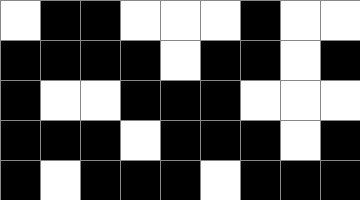[["white", "black", "black", "white", "white", "white", "black", "white", "white"], ["black", "black", "black", "black", "white", "black", "black", "white", "black"], ["black", "white", "white", "black", "black", "black", "white", "white", "white"], ["black", "black", "black", "white", "black", "black", "black", "white", "black"], ["black", "white", "black", "black", "black", "white", "black", "black", "black"]]